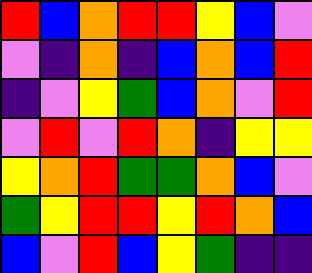[["red", "blue", "orange", "red", "red", "yellow", "blue", "violet"], ["violet", "indigo", "orange", "indigo", "blue", "orange", "blue", "red"], ["indigo", "violet", "yellow", "green", "blue", "orange", "violet", "red"], ["violet", "red", "violet", "red", "orange", "indigo", "yellow", "yellow"], ["yellow", "orange", "red", "green", "green", "orange", "blue", "violet"], ["green", "yellow", "red", "red", "yellow", "red", "orange", "blue"], ["blue", "violet", "red", "blue", "yellow", "green", "indigo", "indigo"]]